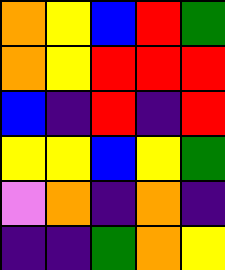[["orange", "yellow", "blue", "red", "green"], ["orange", "yellow", "red", "red", "red"], ["blue", "indigo", "red", "indigo", "red"], ["yellow", "yellow", "blue", "yellow", "green"], ["violet", "orange", "indigo", "orange", "indigo"], ["indigo", "indigo", "green", "orange", "yellow"]]